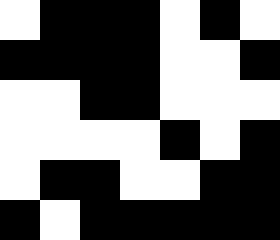[["white", "black", "black", "black", "white", "black", "white"], ["black", "black", "black", "black", "white", "white", "black"], ["white", "white", "black", "black", "white", "white", "white"], ["white", "white", "white", "white", "black", "white", "black"], ["white", "black", "black", "white", "white", "black", "black"], ["black", "white", "black", "black", "black", "black", "black"]]